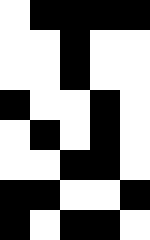[["white", "black", "black", "black", "black"], ["white", "white", "black", "white", "white"], ["white", "white", "black", "white", "white"], ["black", "white", "white", "black", "white"], ["white", "black", "white", "black", "white"], ["white", "white", "black", "black", "white"], ["black", "black", "white", "white", "black"], ["black", "white", "black", "black", "white"]]